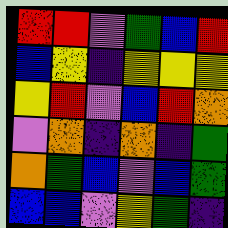[["red", "red", "violet", "green", "blue", "red"], ["blue", "yellow", "indigo", "yellow", "yellow", "yellow"], ["yellow", "red", "violet", "blue", "red", "orange"], ["violet", "orange", "indigo", "orange", "indigo", "green"], ["orange", "green", "blue", "violet", "blue", "green"], ["blue", "blue", "violet", "yellow", "green", "indigo"]]